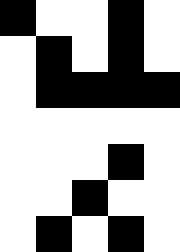[["black", "white", "white", "black", "white"], ["white", "black", "white", "black", "white"], ["white", "black", "black", "black", "black"], ["white", "white", "white", "white", "white"], ["white", "white", "white", "black", "white"], ["white", "white", "black", "white", "white"], ["white", "black", "white", "black", "white"]]